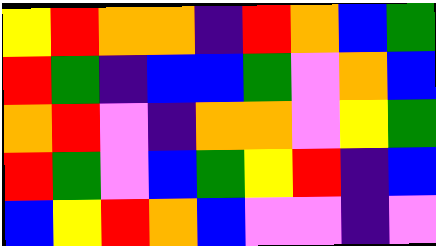[["yellow", "red", "orange", "orange", "indigo", "red", "orange", "blue", "green"], ["red", "green", "indigo", "blue", "blue", "green", "violet", "orange", "blue"], ["orange", "red", "violet", "indigo", "orange", "orange", "violet", "yellow", "green"], ["red", "green", "violet", "blue", "green", "yellow", "red", "indigo", "blue"], ["blue", "yellow", "red", "orange", "blue", "violet", "violet", "indigo", "violet"]]